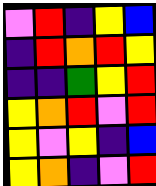[["violet", "red", "indigo", "yellow", "blue"], ["indigo", "red", "orange", "red", "yellow"], ["indigo", "indigo", "green", "yellow", "red"], ["yellow", "orange", "red", "violet", "red"], ["yellow", "violet", "yellow", "indigo", "blue"], ["yellow", "orange", "indigo", "violet", "red"]]